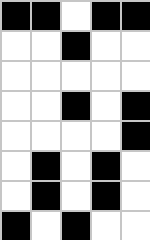[["black", "black", "white", "black", "black"], ["white", "white", "black", "white", "white"], ["white", "white", "white", "white", "white"], ["white", "white", "black", "white", "black"], ["white", "white", "white", "white", "black"], ["white", "black", "white", "black", "white"], ["white", "black", "white", "black", "white"], ["black", "white", "black", "white", "white"]]